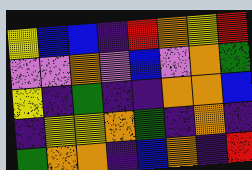[["yellow", "blue", "blue", "indigo", "red", "orange", "yellow", "red"], ["violet", "violet", "orange", "violet", "blue", "violet", "orange", "green"], ["yellow", "indigo", "green", "indigo", "indigo", "orange", "orange", "blue"], ["indigo", "yellow", "yellow", "orange", "green", "indigo", "orange", "indigo"], ["green", "orange", "orange", "indigo", "blue", "orange", "indigo", "red"]]